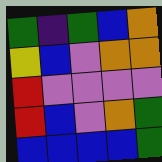[["green", "indigo", "green", "blue", "orange"], ["yellow", "blue", "violet", "orange", "orange"], ["red", "violet", "violet", "violet", "violet"], ["red", "blue", "violet", "orange", "green"], ["blue", "blue", "blue", "blue", "green"]]